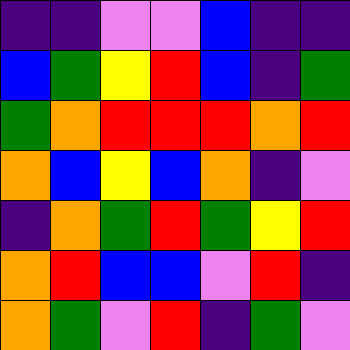[["indigo", "indigo", "violet", "violet", "blue", "indigo", "indigo"], ["blue", "green", "yellow", "red", "blue", "indigo", "green"], ["green", "orange", "red", "red", "red", "orange", "red"], ["orange", "blue", "yellow", "blue", "orange", "indigo", "violet"], ["indigo", "orange", "green", "red", "green", "yellow", "red"], ["orange", "red", "blue", "blue", "violet", "red", "indigo"], ["orange", "green", "violet", "red", "indigo", "green", "violet"]]